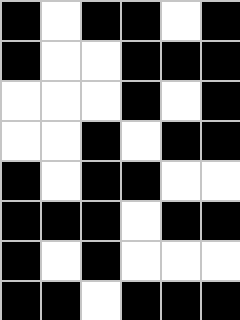[["black", "white", "black", "black", "white", "black"], ["black", "white", "white", "black", "black", "black"], ["white", "white", "white", "black", "white", "black"], ["white", "white", "black", "white", "black", "black"], ["black", "white", "black", "black", "white", "white"], ["black", "black", "black", "white", "black", "black"], ["black", "white", "black", "white", "white", "white"], ["black", "black", "white", "black", "black", "black"]]